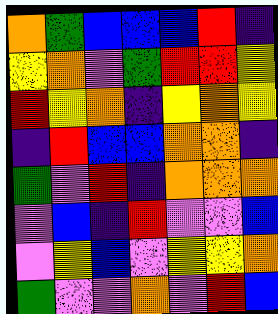[["orange", "green", "blue", "blue", "blue", "red", "indigo"], ["yellow", "orange", "violet", "green", "red", "red", "yellow"], ["red", "yellow", "orange", "indigo", "yellow", "orange", "yellow"], ["indigo", "red", "blue", "blue", "orange", "orange", "indigo"], ["green", "violet", "red", "indigo", "orange", "orange", "orange"], ["violet", "blue", "indigo", "red", "violet", "violet", "blue"], ["violet", "yellow", "blue", "violet", "yellow", "yellow", "orange"], ["green", "violet", "violet", "orange", "violet", "red", "blue"]]